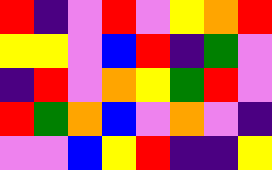[["red", "indigo", "violet", "red", "violet", "yellow", "orange", "red"], ["yellow", "yellow", "violet", "blue", "red", "indigo", "green", "violet"], ["indigo", "red", "violet", "orange", "yellow", "green", "red", "violet"], ["red", "green", "orange", "blue", "violet", "orange", "violet", "indigo"], ["violet", "violet", "blue", "yellow", "red", "indigo", "indigo", "yellow"]]